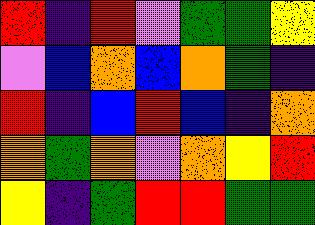[["red", "indigo", "red", "violet", "green", "green", "yellow"], ["violet", "blue", "orange", "blue", "orange", "green", "indigo"], ["red", "indigo", "blue", "red", "blue", "indigo", "orange"], ["orange", "green", "orange", "violet", "orange", "yellow", "red"], ["yellow", "indigo", "green", "red", "red", "green", "green"]]